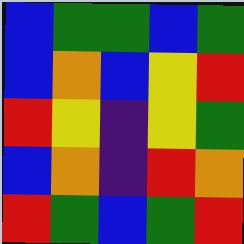[["blue", "green", "green", "blue", "green"], ["blue", "orange", "blue", "yellow", "red"], ["red", "yellow", "indigo", "yellow", "green"], ["blue", "orange", "indigo", "red", "orange"], ["red", "green", "blue", "green", "red"]]